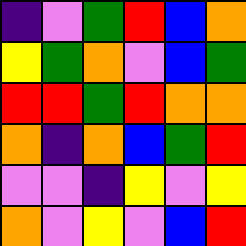[["indigo", "violet", "green", "red", "blue", "orange"], ["yellow", "green", "orange", "violet", "blue", "green"], ["red", "red", "green", "red", "orange", "orange"], ["orange", "indigo", "orange", "blue", "green", "red"], ["violet", "violet", "indigo", "yellow", "violet", "yellow"], ["orange", "violet", "yellow", "violet", "blue", "red"]]